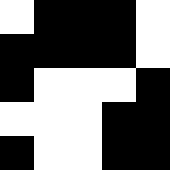[["white", "black", "black", "black", "white"], ["black", "black", "black", "black", "white"], ["black", "white", "white", "white", "black"], ["white", "white", "white", "black", "black"], ["black", "white", "white", "black", "black"]]